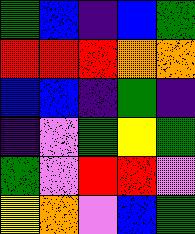[["green", "blue", "indigo", "blue", "green"], ["red", "red", "red", "orange", "orange"], ["blue", "blue", "indigo", "green", "indigo"], ["indigo", "violet", "green", "yellow", "green"], ["green", "violet", "red", "red", "violet"], ["yellow", "orange", "violet", "blue", "green"]]